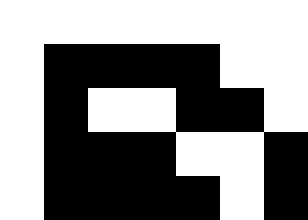[["white", "white", "white", "white", "white", "white", "white"], ["white", "black", "black", "black", "black", "white", "white"], ["white", "black", "white", "white", "black", "black", "white"], ["white", "black", "black", "black", "white", "white", "black"], ["white", "black", "black", "black", "black", "white", "black"]]